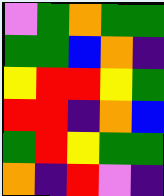[["violet", "green", "orange", "green", "green"], ["green", "green", "blue", "orange", "indigo"], ["yellow", "red", "red", "yellow", "green"], ["red", "red", "indigo", "orange", "blue"], ["green", "red", "yellow", "green", "green"], ["orange", "indigo", "red", "violet", "indigo"]]